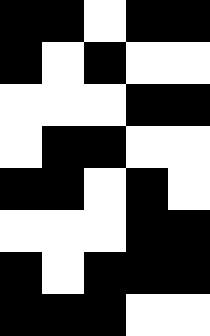[["black", "black", "white", "black", "black"], ["black", "white", "black", "white", "white"], ["white", "white", "white", "black", "black"], ["white", "black", "black", "white", "white"], ["black", "black", "white", "black", "white"], ["white", "white", "white", "black", "black"], ["black", "white", "black", "black", "black"], ["black", "black", "black", "white", "white"]]